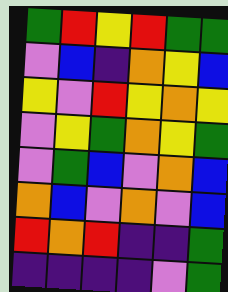[["green", "red", "yellow", "red", "green", "green"], ["violet", "blue", "indigo", "orange", "yellow", "blue"], ["yellow", "violet", "red", "yellow", "orange", "yellow"], ["violet", "yellow", "green", "orange", "yellow", "green"], ["violet", "green", "blue", "violet", "orange", "blue"], ["orange", "blue", "violet", "orange", "violet", "blue"], ["red", "orange", "red", "indigo", "indigo", "green"], ["indigo", "indigo", "indigo", "indigo", "violet", "green"]]